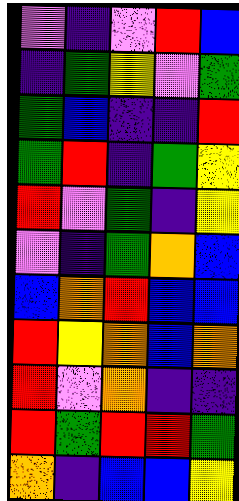[["violet", "indigo", "violet", "red", "blue"], ["indigo", "green", "yellow", "violet", "green"], ["green", "blue", "indigo", "indigo", "red"], ["green", "red", "indigo", "green", "yellow"], ["red", "violet", "green", "indigo", "yellow"], ["violet", "indigo", "green", "orange", "blue"], ["blue", "orange", "red", "blue", "blue"], ["red", "yellow", "orange", "blue", "orange"], ["red", "violet", "orange", "indigo", "indigo"], ["red", "green", "red", "red", "green"], ["orange", "indigo", "blue", "blue", "yellow"]]